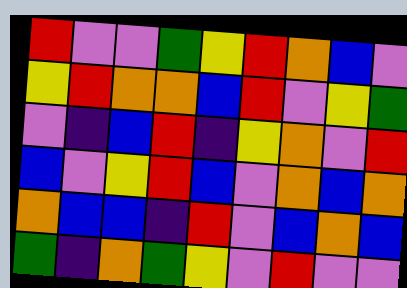[["red", "violet", "violet", "green", "yellow", "red", "orange", "blue", "violet"], ["yellow", "red", "orange", "orange", "blue", "red", "violet", "yellow", "green"], ["violet", "indigo", "blue", "red", "indigo", "yellow", "orange", "violet", "red"], ["blue", "violet", "yellow", "red", "blue", "violet", "orange", "blue", "orange"], ["orange", "blue", "blue", "indigo", "red", "violet", "blue", "orange", "blue"], ["green", "indigo", "orange", "green", "yellow", "violet", "red", "violet", "violet"]]